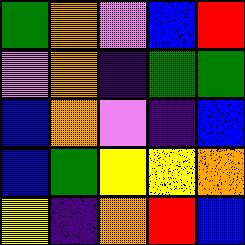[["green", "orange", "violet", "blue", "red"], ["violet", "orange", "indigo", "green", "green"], ["blue", "orange", "violet", "indigo", "blue"], ["blue", "green", "yellow", "yellow", "orange"], ["yellow", "indigo", "orange", "red", "blue"]]